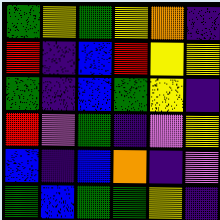[["green", "yellow", "green", "yellow", "orange", "indigo"], ["red", "indigo", "blue", "red", "yellow", "yellow"], ["green", "indigo", "blue", "green", "yellow", "indigo"], ["red", "violet", "green", "indigo", "violet", "yellow"], ["blue", "indigo", "blue", "orange", "indigo", "violet"], ["green", "blue", "green", "green", "yellow", "indigo"]]